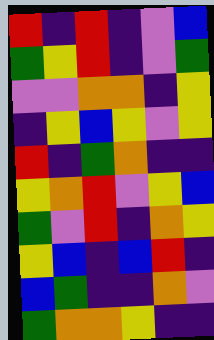[["red", "indigo", "red", "indigo", "violet", "blue"], ["green", "yellow", "red", "indigo", "violet", "green"], ["violet", "violet", "orange", "orange", "indigo", "yellow"], ["indigo", "yellow", "blue", "yellow", "violet", "yellow"], ["red", "indigo", "green", "orange", "indigo", "indigo"], ["yellow", "orange", "red", "violet", "yellow", "blue"], ["green", "violet", "red", "indigo", "orange", "yellow"], ["yellow", "blue", "indigo", "blue", "red", "indigo"], ["blue", "green", "indigo", "indigo", "orange", "violet"], ["green", "orange", "orange", "yellow", "indigo", "indigo"]]